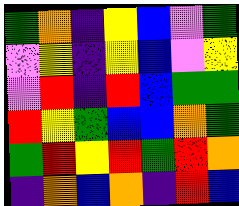[["green", "orange", "indigo", "yellow", "blue", "violet", "green"], ["violet", "yellow", "indigo", "yellow", "blue", "violet", "yellow"], ["violet", "red", "indigo", "red", "blue", "green", "green"], ["red", "yellow", "green", "blue", "blue", "orange", "green"], ["green", "red", "yellow", "red", "green", "red", "orange"], ["indigo", "orange", "blue", "orange", "indigo", "red", "blue"]]